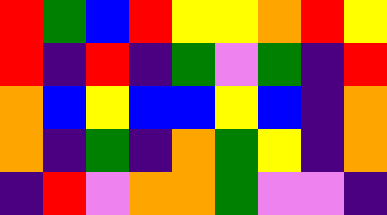[["red", "green", "blue", "red", "yellow", "yellow", "orange", "red", "yellow"], ["red", "indigo", "red", "indigo", "green", "violet", "green", "indigo", "red"], ["orange", "blue", "yellow", "blue", "blue", "yellow", "blue", "indigo", "orange"], ["orange", "indigo", "green", "indigo", "orange", "green", "yellow", "indigo", "orange"], ["indigo", "red", "violet", "orange", "orange", "green", "violet", "violet", "indigo"]]